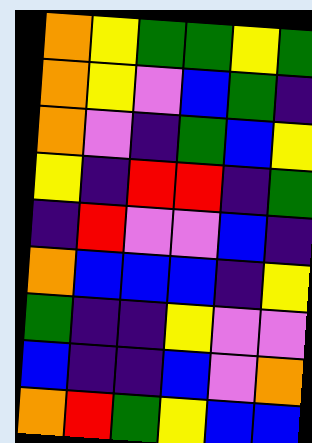[["orange", "yellow", "green", "green", "yellow", "green"], ["orange", "yellow", "violet", "blue", "green", "indigo"], ["orange", "violet", "indigo", "green", "blue", "yellow"], ["yellow", "indigo", "red", "red", "indigo", "green"], ["indigo", "red", "violet", "violet", "blue", "indigo"], ["orange", "blue", "blue", "blue", "indigo", "yellow"], ["green", "indigo", "indigo", "yellow", "violet", "violet"], ["blue", "indigo", "indigo", "blue", "violet", "orange"], ["orange", "red", "green", "yellow", "blue", "blue"]]